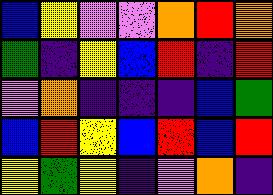[["blue", "yellow", "violet", "violet", "orange", "red", "orange"], ["green", "indigo", "yellow", "blue", "red", "indigo", "red"], ["violet", "orange", "indigo", "indigo", "indigo", "blue", "green"], ["blue", "red", "yellow", "blue", "red", "blue", "red"], ["yellow", "green", "yellow", "indigo", "violet", "orange", "indigo"]]